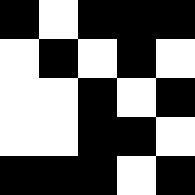[["black", "white", "black", "black", "black"], ["white", "black", "white", "black", "white"], ["white", "white", "black", "white", "black"], ["white", "white", "black", "black", "white"], ["black", "black", "black", "white", "black"]]